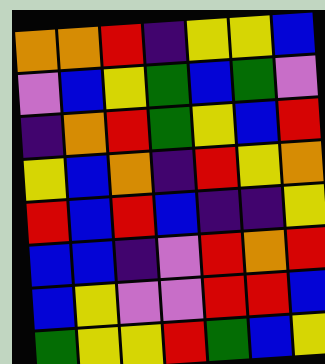[["orange", "orange", "red", "indigo", "yellow", "yellow", "blue"], ["violet", "blue", "yellow", "green", "blue", "green", "violet"], ["indigo", "orange", "red", "green", "yellow", "blue", "red"], ["yellow", "blue", "orange", "indigo", "red", "yellow", "orange"], ["red", "blue", "red", "blue", "indigo", "indigo", "yellow"], ["blue", "blue", "indigo", "violet", "red", "orange", "red"], ["blue", "yellow", "violet", "violet", "red", "red", "blue"], ["green", "yellow", "yellow", "red", "green", "blue", "yellow"]]